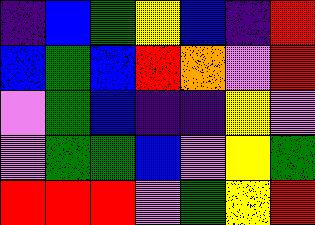[["indigo", "blue", "green", "yellow", "blue", "indigo", "red"], ["blue", "green", "blue", "red", "orange", "violet", "red"], ["violet", "green", "blue", "indigo", "indigo", "yellow", "violet"], ["violet", "green", "green", "blue", "violet", "yellow", "green"], ["red", "red", "red", "violet", "green", "yellow", "red"]]